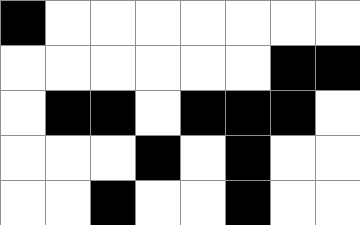[["black", "white", "white", "white", "white", "white", "white", "white"], ["white", "white", "white", "white", "white", "white", "black", "black"], ["white", "black", "black", "white", "black", "black", "black", "white"], ["white", "white", "white", "black", "white", "black", "white", "white"], ["white", "white", "black", "white", "white", "black", "white", "white"]]